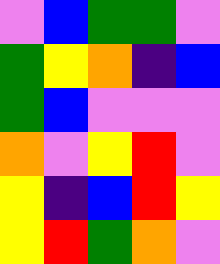[["violet", "blue", "green", "green", "violet"], ["green", "yellow", "orange", "indigo", "blue"], ["green", "blue", "violet", "violet", "violet"], ["orange", "violet", "yellow", "red", "violet"], ["yellow", "indigo", "blue", "red", "yellow"], ["yellow", "red", "green", "orange", "violet"]]